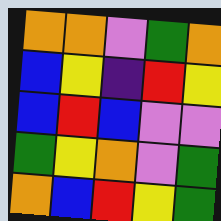[["orange", "orange", "violet", "green", "orange"], ["blue", "yellow", "indigo", "red", "yellow"], ["blue", "red", "blue", "violet", "violet"], ["green", "yellow", "orange", "violet", "green"], ["orange", "blue", "red", "yellow", "green"]]